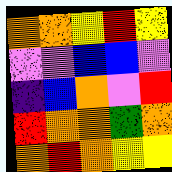[["orange", "orange", "yellow", "red", "yellow"], ["violet", "violet", "blue", "blue", "violet"], ["indigo", "blue", "orange", "violet", "red"], ["red", "orange", "orange", "green", "orange"], ["orange", "red", "orange", "yellow", "yellow"]]